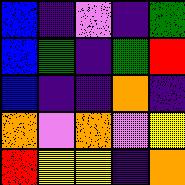[["blue", "indigo", "violet", "indigo", "green"], ["blue", "green", "indigo", "green", "red"], ["blue", "indigo", "indigo", "orange", "indigo"], ["orange", "violet", "orange", "violet", "yellow"], ["red", "yellow", "yellow", "indigo", "orange"]]